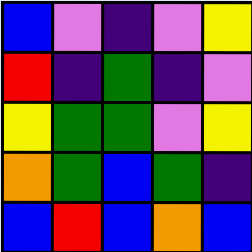[["blue", "violet", "indigo", "violet", "yellow"], ["red", "indigo", "green", "indigo", "violet"], ["yellow", "green", "green", "violet", "yellow"], ["orange", "green", "blue", "green", "indigo"], ["blue", "red", "blue", "orange", "blue"]]